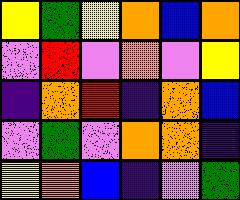[["yellow", "green", "yellow", "orange", "blue", "orange"], ["violet", "red", "violet", "orange", "violet", "yellow"], ["indigo", "orange", "red", "indigo", "orange", "blue"], ["violet", "green", "violet", "orange", "orange", "indigo"], ["yellow", "orange", "blue", "indigo", "violet", "green"]]